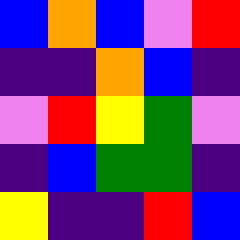[["blue", "orange", "blue", "violet", "red"], ["indigo", "indigo", "orange", "blue", "indigo"], ["violet", "red", "yellow", "green", "violet"], ["indigo", "blue", "green", "green", "indigo"], ["yellow", "indigo", "indigo", "red", "blue"]]